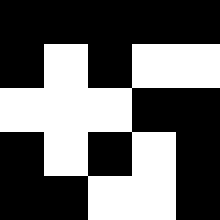[["black", "black", "black", "black", "black"], ["black", "white", "black", "white", "white"], ["white", "white", "white", "black", "black"], ["black", "white", "black", "white", "black"], ["black", "black", "white", "white", "black"]]